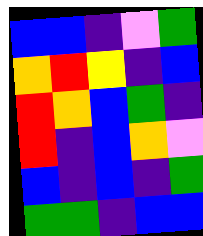[["blue", "blue", "indigo", "violet", "green"], ["orange", "red", "yellow", "indigo", "blue"], ["red", "orange", "blue", "green", "indigo"], ["red", "indigo", "blue", "orange", "violet"], ["blue", "indigo", "blue", "indigo", "green"], ["green", "green", "indigo", "blue", "blue"]]